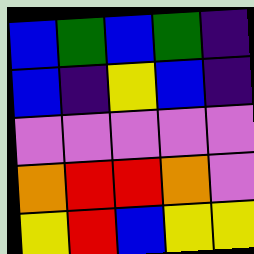[["blue", "green", "blue", "green", "indigo"], ["blue", "indigo", "yellow", "blue", "indigo"], ["violet", "violet", "violet", "violet", "violet"], ["orange", "red", "red", "orange", "violet"], ["yellow", "red", "blue", "yellow", "yellow"]]